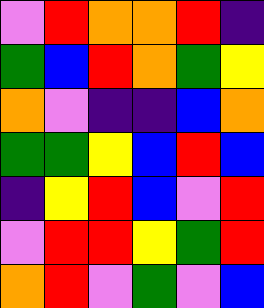[["violet", "red", "orange", "orange", "red", "indigo"], ["green", "blue", "red", "orange", "green", "yellow"], ["orange", "violet", "indigo", "indigo", "blue", "orange"], ["green", "green", "yellow", "blue", "red", "blue"], ["indigo", "yellow", "red", "blue", "violet", "red"], ["violet", "red", "red", "yellow", "green", "red"], ["orange", "red", "violet", "green", "violet", "blue"]]